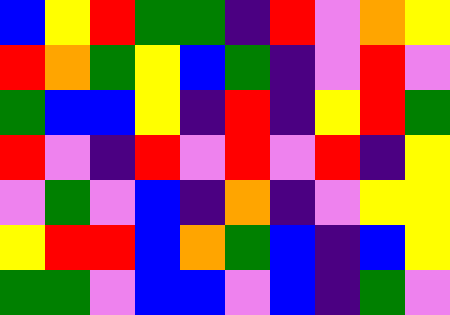[["blue", "yellow", "red", "green", "green", "indigo", "red", "violet", "orange", "yellow"], ["red", "orange", "green", "yellow", "blue", "green", "indigo", "violet", "red", "violet"], ["green", "blue", "blue", "yellow", "indigo", "red", "indigo", "yellow", "red", "green"], ["red", "violet", "indigo", "red", "violet", "red", "violet", "red", "indigo", "yellow"], ["violet", "green", "violet", "blue", "indigo", "orange", "indigo", "violet", "yellow", "yellow"], ["yellow", "red", "red", "blue", "orange", "green", "blue", "indigo", "blue", "yellow"], ["green", "green", "violet", "blue", "blue", "violet", "blue", "indigo", "green", "violet"]]